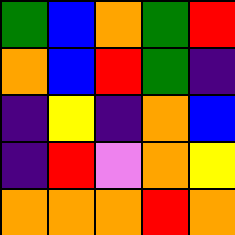[["green", "blue", "orange", "green", "red"], ["orange", "blue", "red", "green", "indigo"], ["indigo", "yellow", "indigo", "orange", "blue"], ["indigo", "red", "violet", "orange", "yellow"], ["orange", "orange", "orange", "red", "orange"]]